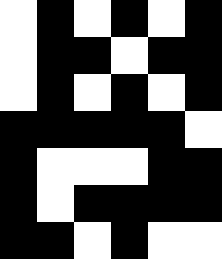[["white", "black", "white", "black", "white", "black"], ["white", "black", "black", "white", "black", "black"], ["white", "black", "white", "black", "white", "black"], ["black", "black", "black", "black", "black", "white"], ["black", "white", "white", "white", "black", "black"], ["black", "white", "black", "black", "black", "black"], ["black", "black", "white", "black", "white", "white"]]